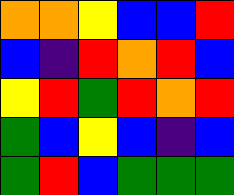[["orange", "orange", "yellow", "blue", "blue", "red"], ["blue", "indigo", "red", "orange", "red", "blue"], ["yellow", "red", "green", "red", "orange", "red"], ["green", "blue", "yellow", "blue", "indigo", "blue"], ["green", "red", "blue", "green", "green", "green"]]